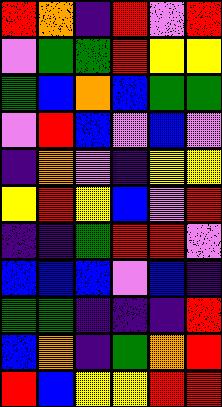[["red", "orange", "indigo", "red", "violet", "red"], ["violet", "green", "green", "red", "yellow", "yellow"], ["green", "blue", "orange", "blue", "green", "green"], ["violet", "red", "blue", "violet", "blue", "violet"], ["indigo", "orange", "violet", "indigo", "yellow", "yellow"], ["yellow", "red", "yellow", "blue", "violet", "red"], ["indigo", "indigo", "green", "red", "red", "violet"], ["blue", "blue", "blue", "violet", "blue", "indigo"], ["green", "green", "indigo", "indigo", "indigo", "red"], ["blue", "orange", "indigo", "green", "orange", "red"], ["red", "blue", "yellow", "yellow", "red", "red"]]